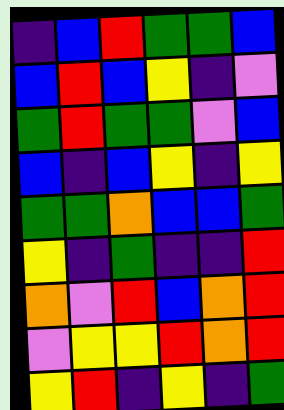[["indigo", "blue", "red", "green", "green", "blue"], ["blue", "red", "blue", "yellow", "indigo", "violet"], ["green", "red", "green", "green", "violet", "blue"], ["blue", "indigo", "blue", "yellow", "indigo", "yellow"], ["green", "green", "orange", "blue", "blue", "green"], ["yellow", "indigo", "green", "indigo", "indigo", "red"], ["orange", "violet", "red", "blue", "orange", "red"], ["violet", "yellow", "yellow", "red", "orange", "red"], ["yellow", "red", "indigo", "yellow", "indigo", "green"]]